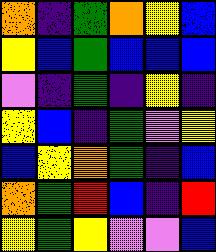[["orange", "indigo", "green", "orange", "yellow", "blue"], ["yellow", "blue", "green", "blue", "blue", "blue"], ["violet", "indigo", "green", "indigo", "yellow", "indigo"], ["yellow", "blue", "indigo", "green", "violet", "yellow"], ["blue", "yellow", "orange", "green", "indigo", "blue"], ["orange", "green", "red", "blue", "indigo", "red"], ["yellow", "green", "yellow", "violet", "violet", "blue"]]